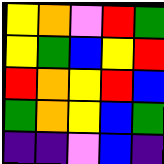[["yellow", "orange", "violet", "red", "green"], ["yellow", "green", "blue", "yellow", "red"], ["red", "orange", "yellow", "red", "blue"], ["green", "orange", "yellow", "blue", "green"], ["indigo", "indigo", "violet", "blue", "indigo"]]